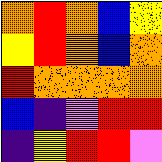[["orange", "red", "orange", "blue", "yellow"], ["yellow", "red", "orange", "blue", "orange"], ["red", "orange", "orange", "orange", "orange"], ["blue", "indigo", "violet", "red", "red"], ["indigo", "yellow", "red", "red", "violet"]]